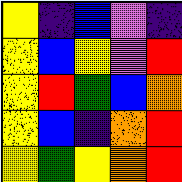[["yellow", "indigo", "blue", "violet", "indigo"], ["yellow", "blue", "yellow", "violet", "red"], ["yellow", "red", "green", "blue", "orange"], ["yellow", "blue", "indigo", "orange", "red"], ["yellow", "green", "yellow", "orange", "red"]]